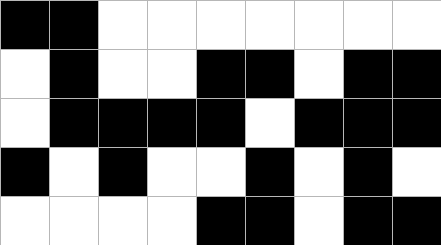[["black", "black", "white", "white", "white", "white", "white", "white", "white"], ["white", "black", "white", "white", "black", "black", "white", "black", "black"], ["white", "black", "black", "black", "black", "white", "black", "black", "black"], ["black", "white", "black", "white", "white", "black", "white", "black", "white"], ["white", "white", "white", "white", "black", "black", "white", "black", "black"]]